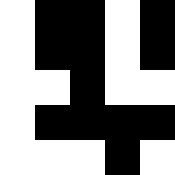[["white", "black", "black", "white", "black"], ["white", "black", "black", "white", "black"], ["white", "white", "black", "white", "white"], ["white", "black", "black", "black", "black"], ["white", "white", "white", "black", "white"]]